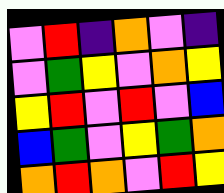[["violet", "red", "indigo", "orange", "violet", "indigo"], ["violet", "green", "yellow", "violet", "orange", "yellow"], ["yellow", "red", "violet", "red", "violet", "blue"], ["blue", "green", "violet", "yellow", "green", "orange"], ["orange", "red", "orange", "violet", "red", "yellow"]]